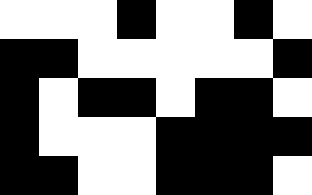[["white", "white", "white", "black", "white", "white", "black", "white"], ["black", "black", "white", "white", "white", "white", "white", "black"], ["black", "white", "black", "black", "white", "black", "black", "white"], ["black", "white", "white", "white", "black", "black", "black", "black"], ["black", "black", "white", "white", "black", "black", "black", "white"]]